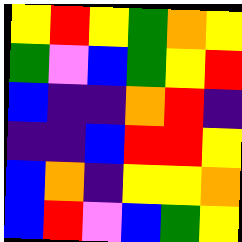[["yellow", "red", "yellow", "green", "orange", "yellow"], ["green", "violet", "blue", "green", "yellow", "red"], ["blue", "indigo", "indigo", "orange", "red", "indigo"], ["indigo", "indigo", "blue", "red", "red", "yellow"], ["blue", "orange", "indigo", "yellow", "yellow", "orange"], ["blue", "red", "violet", "blue", "green", "yellow"]]